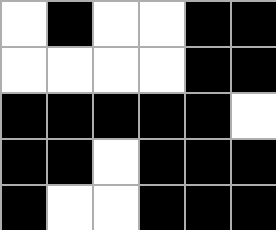[["white", "black", "white", "white", "black", "black"], ["white", "white", "white", "white", "black", "black"], ["black", "black", "black", "black", "black", "white"], ["black", "black", "white", "black", "black", "black"], ["black", "white", "white", "black", "black", "black"]]